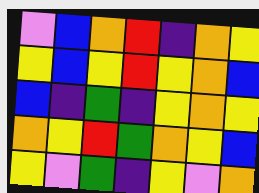[["violet", "blue", "orange", "red", "indigo", "orange", "yellow"], ["yellow", "blue", "yellow", "red", "yellow", "orange", "blue"], ["blue", "indigo", "green", "indigo", "yellow", "orange", "yellow"], ["orange", "yellow", "red", "green", "orange", "yellow", "blue"], ["yellow", "violet", "green", "indigo", "yellow", "violet", "orange"]]